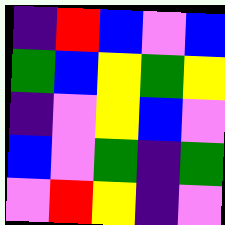[["indigo", "red", "blue", "violet", "blue"], ["green", "blue", "yellow", "green", "yellow"], ["indigo", "violet", "yellow", "blue", "violet"], ["blue", "violet", "green", "indigo", "green"], ["violet", "red", "yellow", "indigo", "violet"]]